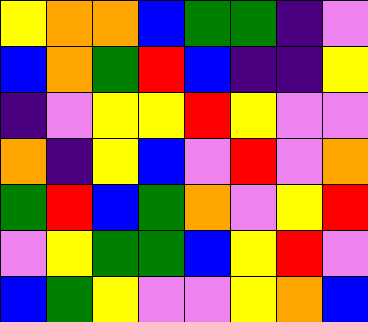[["yellow", "orange", "orange", "blue", "green", "green", "indigo", "violet"], ["blue", "orange", "green", "red", "blue", "indigo", "indigo", "yellow"], ["indigo", "violet", "yellow", "yellow", "red", "yellow", "violet", "violet"], ["orange", "indigo", "yellow", "blue", "violet", "red", "violet", "orange"], ["green", "red", "blue", "green", "orange", "violet", "yellow", "red"], ["violet", "yellow", "green", "green", "blue", "yellow", "red", "violet"], ["blue", "green", "yellow", "violet", "violet", "yellow", "orange", "blue"]]